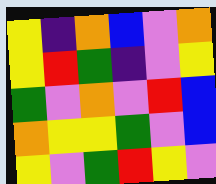[["yellow", "indigo", "orange", "blue", "violet", "orange"], ["yellow", "red", "green", "indigo", "violet", "yellow"], ["green", "violet", "orange", "violet", "red", "blue"], ["orange", "yellow", "yellow", "green", "violet", "blue"], ["yellow", "violet", "green", "red", "yellow", "violet"]]